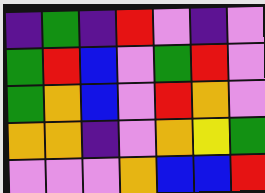[["indigo", "green", "indigo", "red", "violet", "indigo", "violet"], ["green", "red", "blue", "violet", "green", "red", "violet"], ["green", "orange", "blue", "violet", "red", "orange", "violet"], ["orange", "orange", "indigo", "violet", "orange", "yellow", "green"], ["violet", "violet", "violet", "orange", "blue", "blue", "red"]]